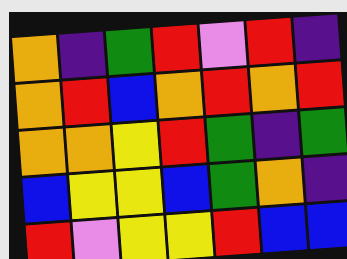[["orange", "indigo", "green", "red", "violet", "red", "indigo"], ["orange", "red", "blue", "orange", "red", "orange", "red"], ["orange", "orange", "yellow", "red", "green", "indigo", "green"], ["blue", "yellow", "yellow", "blue", "green", "orange", "indigo"], ["red", "violet", "yellow", "yellow", "red", "blue", "blue"]]